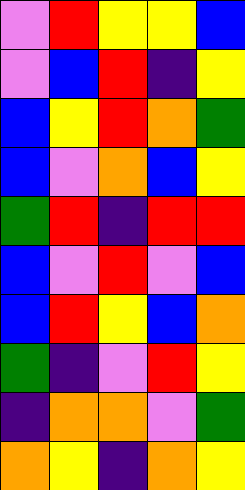[["violet", "red", "yellow", "yellow", "blue"], ["violet", "blue", "red", "indigo", "yellow"], ["blue", "yellow", "red", "orange", "green"], ["blue", "violet", "orange", "blue", "yellow"], ["green", "red", "indigo", "red", "red"], ["blue", "violet", "red", "violet", "blue"], ["blue", "red", "yellow", "blue", "orange"], ["green", "indigo", "violet", "red", "yellow"], ["indigo", "orange", "orange", "violet", "green"], ["orange", "yellow", "indigo", "orange", "yellow"]]